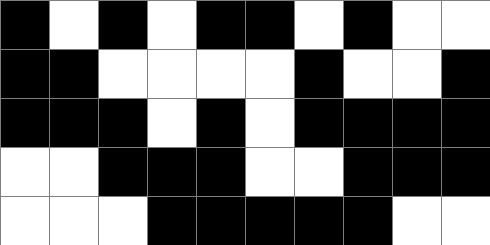[["black", "white", "black", "white", "black", "black", "white", "black", "white", "white"], ["black", "black", "white", "white", "white", "white", "black", "white", "white", "black"], ["black", "black", "black", "white", "black", "white", "black", "black", "black", "black"], ["white", "white", "black", "black", "black", "white", "white", "black", "black", "black"], ["white", "white", "white", "black", "black", "black", "black", "black", "white", "white"]]